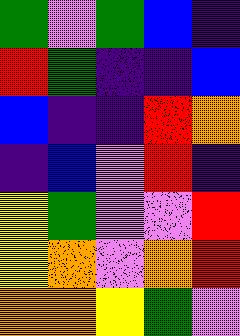[["green", "violet", "green", "blue", "indigo"], ["red", "green", "indigo", "indigo", "blue"], ["blue", "indigo", "indigo", "red", "orange"], ["indigo", "blue", "violet", "red", "indigo"], ["yellow", "green", "violet", "violet", "red"], ["yellow", "orange", "violet", "orange", "red"], ["orange", "orange", "yellow", "green", "violet"]]